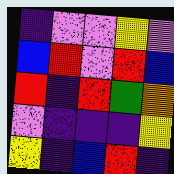[["indigo", "violet", "violet", "yellow", "violet"], ["blue", "red", "violet", "red", "blue"], ["red", "indigo", "red", "green", "orange"], ["violet", "indigo", "indigo", "indigo", "yellow"], ["yellow", "indigo", "blue", "red", "indigo"]]